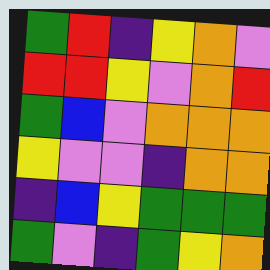[["green", "red", "indigo", "yellow", "orange", "violet"], ["red", "red", "yellow", "violet", "orange", "red"], ["green", "blue", "violet", "orange", "orange", "orange"], ["yellow", "violet", "violet", "indigo", "orange", "orange"], ["indigo", "blue", "yellow", "green", "green", "green"], ["green", "violet", "indigo", "green", "yellow", "orange"]]